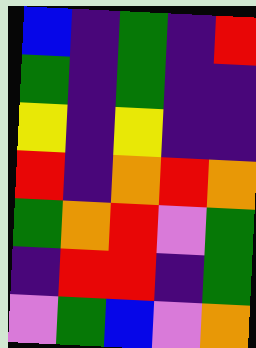[["blue", "indigo", "green", "indigo", "red"], ["green", "indigo", "green", "indigo", "indigo"], ["yellow", "indigo", "yellow", "indigo", "indigo"], ["red", "indigo", "orange", "red", "orange"], ["green", "orange", "red", "violet", "green"], ["indigo", "red", "red", "indigo", "green"], ["violet", "green", "blue", "violet", "orange"]]